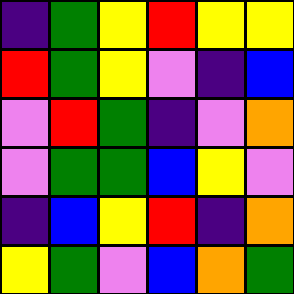[["indigo", "green", "yellow", "red", "yellow", "yellow"], ["red", "green", "yellow", "violet", "indigo", "blue"], ["violet", "red", "green", "indigo", "violet", "orange"], ["violet", "green", "green", "blue", "yellow", "violet"], ["indigo", "blue", "yellow", "red", "indigo", "orange"], ["yellow", "green", "violet", "blue", "orange", "green"]]